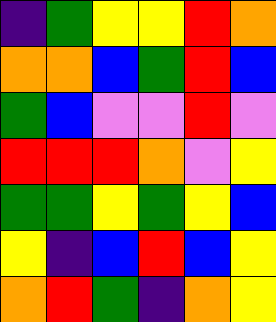[["indigo", "green", "yellow", "yellow", "red", "orange"], ["orange", "orange", "blue", "green", "red", "blue"], ["green", "blue", "violet", "violet", "red", "violet"], ["red", "red", "red", "orange", "violet", "yellow"], ["green", "green", "yellow", "green", "yellow", "blue"], ["yellow", "indigo", "blue", "red", "blue", "yellow"], ["orange", "red", "green", "indigo", "orange", "yellow"]]